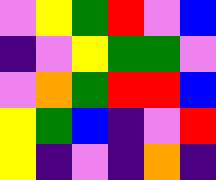[["violet", "yellow", "green", "red", "violet", "blue"], ["indigo", "violet", "yellow", "green", "green", "violet"], ["violet", "orange", "green", "red", "red", "blue"], ["yellow", "green", "blue", "indigo", "violet", "red"], ["yellow", "indigo", "violet", "indigo", "orange", "indigo"]]